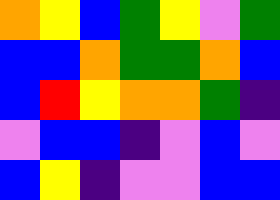[["orange", "yellow", "blue", "green", "yellow", "violet", "green"], ["blue", "blue", "orange", "green", "green", "orange", "blue"], ["blue", "red", "yellow", "orange", "orange", "green", "indigo"], ["violet", "blue", "blue", "indigo", "violet", "blue", "violet"], ["blue", "yellow", "indigo", "violet", "violet", "blue", "blue"]]